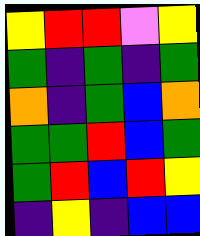[["yellow", "red", "red", "violet", "yellow"], ["green", "indigo", "green", "indigo", "green"], ["orange", "indigo", "green", "blue", "orange"], ["green", "green", "red", "blue", "green"], ["green", "red", "blue", "red", "yellow"], ["indigo", "yellow", "indigo", "blue", "blue"]]